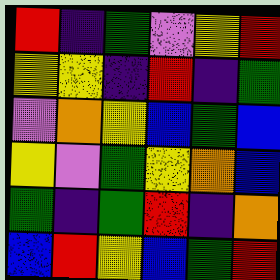[["red", "indigo", "green", "violet", "yellow", "red"], ["yellow", "yellow", "indigo", "red", "indigo", "green"], ["violet", "orange", "yellow", "blue", "green", "blue"], ["yellow", "violet", "green", "yellow", "orange", "blue"], ["green", "indigo", "green", "red", "indigo", "orange"], ["blue", "red", "yellow", "blue", "green", "red"]]